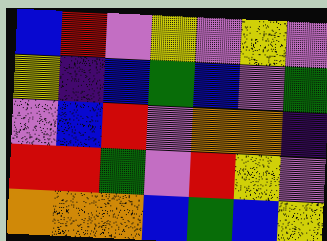[["blue", "red", "violet", "yellow", "violet", "yellow", "violet"], ["yellow", "indigo", "blue", "green", "blue", "violet", "green"], ["violet", "blue", "red", "violet", "orange", "orange", "indigo"], ["red", "red", "green", "violet", "red", "yellow", "violet"], ["orange", "orange", "orange", "blue", "green", "blue", "yellow"]]